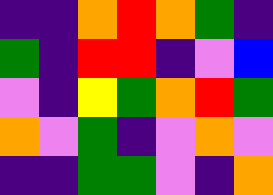[["indigo", "indigo", "orange", "red", "orange", "green", "indigo"], ["green", "indigo", "red", "red", "indigo", "violet", "blue"], ["violet", "indigo", "yellow", "green", "orange", "red", "green"], ["orange", "violet", "green", "indigo", "violet", "orange", "violet"], ["indigo", "indigo", "green", "green", "violet", "indigo", "orange"]]